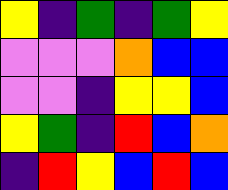[["yellow", "indigo", "green", "indigo", "green", "yellow"], ["violet", "violet", "violet", "orange", "blue", "blue"], ["violet", "violet", "indigo", "yellow", "yellow", "blue"], ["yellow", "green", "indigo", "red", "blue", "orange"], ["indigo", "red", "yellow", "blue", "red", "blue"]]